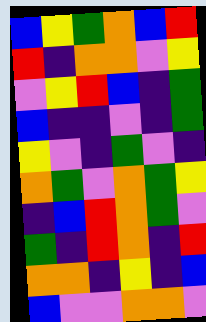[["blue", "yellow", "green", "orange", "blue", "red"], ["red", "indigo", "orange", "orange", "violet", "yellow"], ["violet", "yellow", "red", "blue", "indigo", "green"], ["blue", "indigo", "indigo", "violet", "indigo", "green"], ["yellow", "violet", "indigo", "green", "violet", "indigo"], ["orange", "green", "violet", "orange", "green", "yellow"], ["indigo", "blue", "red", "orange", "green", "violet"], ["green", "indigo", "red", "orange", "indigo", "red"], ["orange", "orange", "indigo", "yellow", "indigo", "blue"], ["blue", "violet", "violet", "orange", "orange", "violet"]]